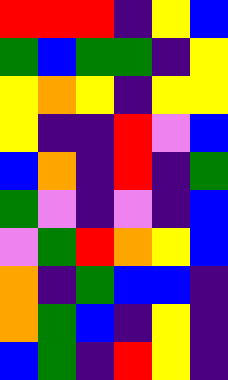[["red", "red", "red", "indigo", "yellow", "blue"], ["green", "blue", "green", "green", "indigo", "yellow"], ["yellow", "orange", "yellow", "indigo", "yellow", "yellow"], ["yellow", "indigo", "indigo", "red", "violet", "blue"], ["blue", "orange", "indigo", "red", "indigo", "green"], ["green", "violet", "indigo", "violet", "indigo", "blue"], ["violet", "green", "red", "orange", "yellow", "blue"], ["orange", "indigo", "green", "blue", "blue", "indigo"], ["orange", "green", "blue", "indigo", "yellow", "indigo"], ["blue", "green", "indigo", "red", "yellow", "indigo"]]